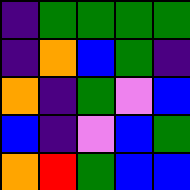[["indigo", "green", "green", "green", "green"], ["indigo", "orange", "blue", "green", "indigo"], ["orange", "indigo", "green", "violet", "blue"], ["blue", "indigo", "violet", "blue", "green"], ["orange", "red", "green", "blue", "blue"]]